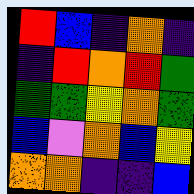[["red", "blue", "indigo", "orange", "indigo"], ["indigo", "red", "orange", "red", "green"], ["green", "green", "yellow", "orange", "green"], ["blue", "violet", "orange", "blue", "yellow"], ["orange", "orange", "indigo", "indigo", "blue"]]